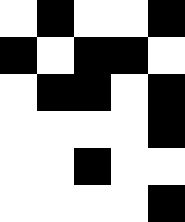[["white", "black", "white", "white", "black"], ["black", "white", "black", "black", "white"], ["white", "black", "black", "white", "black"], ["white", "white", "white", "white", "black"], ["white", "white", "black", "white", "white"], ["white", "white", "white", "white", "black"]]